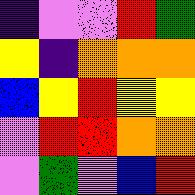[["indigo", "violet", "violet", "red", "green"], ["yellow", "indigo", "orange", "orange", "orange"], ["blue", "yellow", "red", "yellow", "yellow"], ["violet", "red", "red", "orange", "orange"], ["violet", "green", "violet", "blue", "red"]]